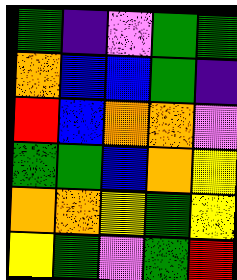[["green", "indigo", "violet", "green", "green"], ["orange", "blue", "blue", "green", "indigo"], ["red", "blue", "orange", "orange", "violet"], ["green", "green", "blue", "orange", "yellow"], ["orange", "orange", "yellow", "green", "yellow"], ["yellow", "green", "violet", "green", "red"]]